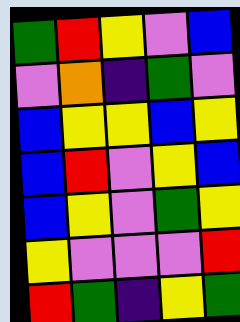[["green", "red", "yellow", "violet", "blue"], ["violet", "orange", "indigo", "green", "violet"], ["blue", "yellow", "yellow", "blue", "yellow"], ["blue", "red", "violet", "yellow", "blue"], ["blue", "yellow", "violet", "green", "yellow"], ["yellow", "violet", "violet", "violet", "red"], ["red", "green", "indigo", "yellow", "green"]]